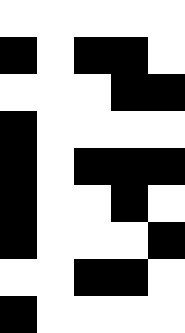[["white", "white", "white", "white", "white"], ["black", "white", "black", "black", "white"], ["white", "white", "white", "black", "black"], ["black", "white", "white", "white", "white"], ["black", "white", "black", "black", "black"], ["black", "white", "white", "black", "white"], ["black", "white", "white", "white", "black"], ["white", "white", "black", "black", "white"], ["black", "white", "white", "white", "white"]]